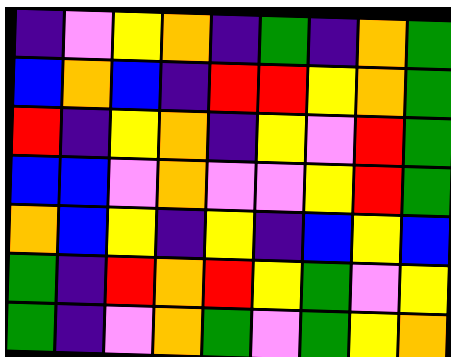[["indigo", "violet", "yellow", "orange", "indigo", "green", "indigo", "orange", "green"], ["blue", "orange", "blue", "indigo", "red", "red", "yellow", "orange", "green"], ["red", "indigo", "yellow", "orange", "indigo", "yellow", "violet", "red", "green"], ["blue", "blue", "violet", "orange", "violet", "violet", "yellow", "red", "green"], ["orange", "blue", "yellow", "indigo", "yellow", "indigo", "blue", "yellow", "blue"], ["green", "indigo", "red", "orange", "red", "yellow", "green", "violet", "yellow"], ["green", "indigo", "violet", "orange", "green", "violet", "green", "yellow", "orange"]]